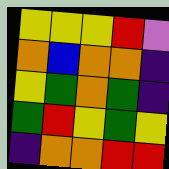[["yellow", "yellow", "yellow", "red", "violet"], ["orange", "blue", "orange", "orange", "indigo"], ["yellow", "green", "orange", "green", "indigo"], ["green", "red", "yellow", "green", "yellow"], ["indigo", "orange", "orange", "red", "red"]]